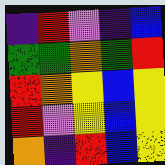[["indigo", "red", "violet", "indigo", "blue"], ["green", "green", "orange", "green", "red"], ["red", "orange", "yellow", "blue", "yellow"], ["red", "violet", "yellow", "blue", "yellow"], ["orange", "indigo", "red", "blue", "yellow"]]